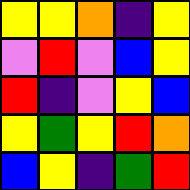[["yellow", "yellow", "orange", "indigo", "yellow"], ["violet", "red", "violet", "blue", "yellow"], ["red", "indigo", "violet", "yellow", "blue"], ["yellow", "green", "yellow", "red", "orange"], ["blue", "yellow", "indigo", "green", "red"]]